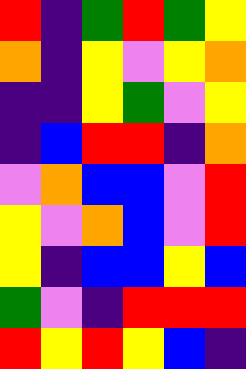[["red", "indigo", "green", "red", "green", "yellow"], ["orange", "indigo", "yellow", "violet", "yellow", "orange"], ["indigo", "indigo", "yellow", "green", "violet", "yellow"], ["indigo", "blue", "red", "red", "indigo", "orange"], ["violet", "orange", "blue", "blue", "violet", "red"], ["yellow", "violet", "orange", "blue", "violet", "red"], ["yellow", "indigo", "blue", "blue", "yellow", "blue"], ["green", "violet", "indigo", "red", "red", "red"], ["red", "yellow", "red", "yellow", "blue", "indigo"]]